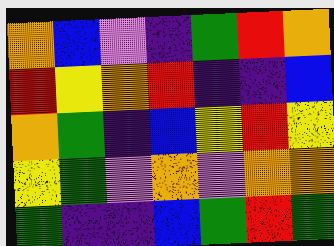[["orange", "blue", "violet", "indigo", "green", "red", "orange"], ["red", "yellow", "orange", "red", "indigo", "indigo", "blue"], ["orange", "green", "indigo", "blue", "yellow", "red", "yellow"], ["yellow", "green", "violet", "orange", "violet", "orange", "orange"], ["green", "indigo", "indigo", "blue", "green", "red", "green"]]